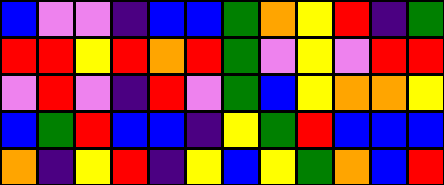[["blue", "violet", "violet", "indigo", "blue", "blue", "green", "orange", "yellow", "red", "indigo", "green"], ["red", "red", "yellow", "red", "orange", "red", "green", "violet", "yellow", "violet", "red", "red"], ["violet", "red", "violet", "indigo", "red", "violet", "green", "blue", "yellow", "orange", "orange", "yellow"], ["blue", "green", "red", "blue", "blue", "indigo", "yellow", "green", "red", "blue", "blue", "blue"], ["orange", "indigo", "yellow", "red", "indigo", "yellow", "blue", "yellow", "green", "orange", "blue", "red"]]